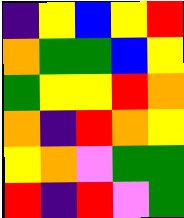[["indigo", "yellow", "blue", "yellow", "red"], ["orange", "green", "green", "blue", "yellow"], ["green", "yellow", "yellow", "red", "orange"], ["orange", "indigo", "red", "orange", "yellow"], ["yellow", "orange", "violet", "green", "green"], ["red", "indigo", "red", "violet", "green"]]